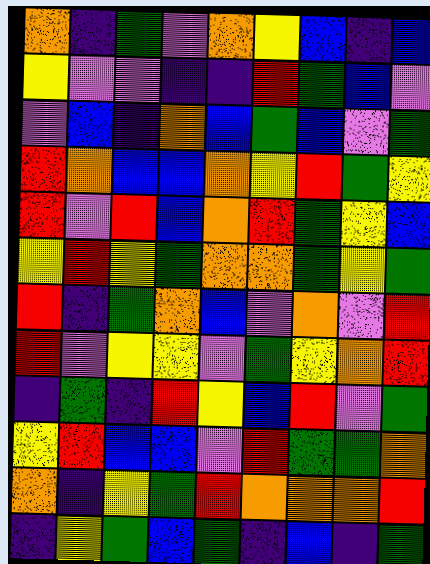[["orange", "indigo", "green", "violet", "orange", "yellow", "blue", "indigo", "blue"], ["yellow", "violet", "violet", "indigo", "indigo", "red", "green", "blue", "violet"], ["violet", "blue", "indigo", "orange", "blue", "green", "blue", "violet", "green"], ["red", "orange", "blue", "blue", "orange", "yellow", "red", "green", "yellow"], ["red", "violet", "red", "blue", "orange", "red", "green", "yellow", "blue"], ["yellow", "red", "yellow", "green", "orange", "orange", "green", "yellow", "green"], ["red", "indigo", "green", "orange", "blue", "violet", "orange", "violet", "red"], ["red", "violet", "yellow", "yellow", "violet", "green", "yellow", "orange", "red"], ["indigo", "green", "indigo", "red", "yellow", "blue", "red", "violet", "green"], ["yellow", "red", "blue", "blue", "violet", "red", "green", "green", "orange"], ["orange", "indigo", "yellow", "green", "red", "orange", "orange", "orange", "red"], ["indigo", "yellow", "green", "blue", "green", "indigo", "blue", "indigo", "green"]]